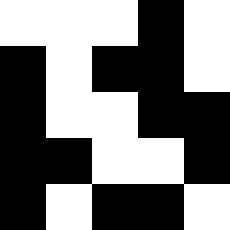[["white", "white", "white", "black", "white"], ["black", "white", "black", "black", "white"], ["black", "white", "white", "black", "black"], ["black", "black", "white", "white", "black"], ["black", "white", "black", "black", "white"]]